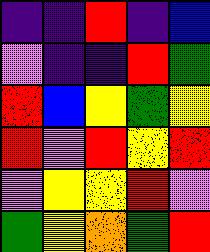[["indigo", "indigo", "red", "indigo", "blue"], ["violet", "indigo", "indigo", "red", "green"], ["red", "blue", "yellow", "green", "yellow"], ["red", "violet", "red", "yellow", "red"], ["violet", "yellow", "yellow", "red", "violet"], ["green", "yellow", "orange", "green", "red"]]